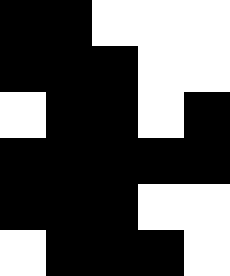[["black", "black", "white", "white", "white"], ["black", "black", "black", "white", "white"], ["white", "black", "black", "white", "black"], ["black", "black", "black", "black", "black"], ["black", "black", "black", "white", "white"], ["white", "black", "black", "black", "white"]]